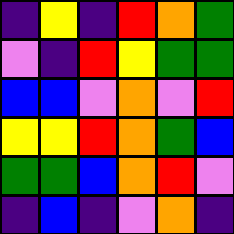[["indigo", "yellow", "indigo", "red", "orange", "green"], ["violet", "indigo", "red", "yellow", "green", "green"], ["blue", "blue", "violet", "orange", "violet", "red"], ["yellow", "yellow", "red", "orange", "green", "blue"], ["green", "green", "blue", "orange", "red", "violet"], ["indigo", "blue", "indigo", "violet", "orange", "indigo"]]